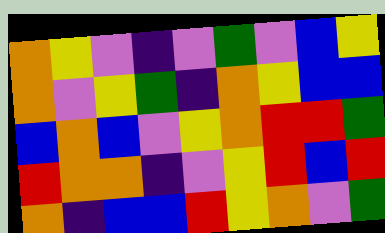[["orange", "yellow", "violet", "indigo", "violet", "green", "violet", "blue", "yellow"], ["orange", "violet", "yellow", "green", "indigo", "orange", "yellow", "blue", "blue"], ["blue", "orange", "blue", "violet", "yellow", "orange", "red", "red", "green"], ["red", "orange", "orange", "indigo", "violet", "yellow", "red", "blue", "red"], ["orange", "indigo", "blue", "blue", "red", "yellow", "orange", "violet", "green"]]